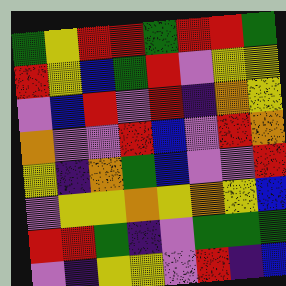[["green", "yellow", "red", "red", "green", "red", "red", "green"], ["red", "yellow", "blue", "green", "red", "violet", "yellow", "yellow"], ["violet", "blue", "red", "violet", "red", "indigo", "orange", "yellow"], ["orange", "violet", "violet", "red", "blue", "violet", "red", "orange"], ["yellow", "indigo", "orange", "green", "blue", "violet", "violet", "red"], ["violet", "yellow", "yellow", "orange", "yellow", "orange", "yellow", "blue"], ["red", "red", "green", "indigo", "violet", "green", "green", "green"], ["violet", "indigo", "yellow", "yellow", "violet", "red", "indigo", "blue"]]